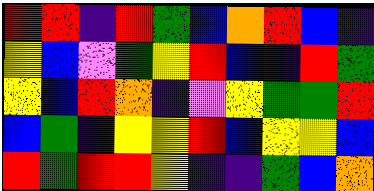[["red", "red", "indigo", "red", "green", "blue", "orange", "red", "blue", "indigo"], ["yellow", "blue", "violet", "green", "yellow", "red", "blue", "indigo", "red", "green"], ["yellow", "blue", "red", "orange", "indigo", "violet", "yellow", "green", "green", "red"], ["blue", "green", "indigo", "yellow", "yellow", "red", "blue", "yellow", "yellow", "blue"], ["red", "green", "red", "red", "yellow", "indigo", "indigo", "green", "blue", "orange"]]